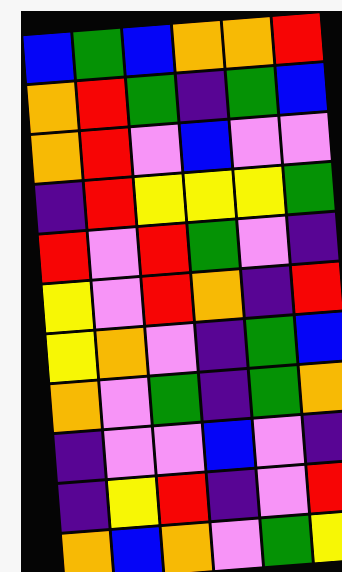[["blue", "green", "blue", "orange", "orange", "red"], ["orange", "red", "green", "indigo", "green", "blue"], ["orange", "red", "violet", "blue", "violet", "violet"], ["indigo", "red", "yellow", "yellow", "yellow", "green"], ["red", "violet", "red", "green", "violet", "indigo"], ["yellow", "violet", "red", "orange", "indigo", "red"], ["yellow", "orange", "violet", "indigo", "green", "blue"], ["orange", "violet", "green", "indigo", "green", "orange"], ["indigo", "violet", "violet", "blue", "violet", "indigo"], ["indigo", "yellow", "red", "indigo", "violet", "red"], ["orange", "blue", "orange", "violet", "green", "yellow"]]